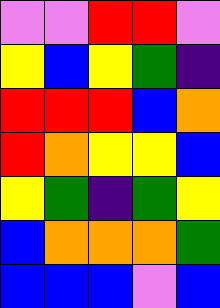[["violet", "violet", "red", "red", "violet"], ["yellow", "blue", "yellow", "green", "indigo"], ["red", "red", "red", "blue", "orange"], ["red", "orange", "yellow", "yellow", "blue"], ["yellow", "green", "indigo", "green", "yellow"], ["blue", "orange", "orange", "orange", "green"], ["blue", "blue", "blue", "violet", "blue"]]